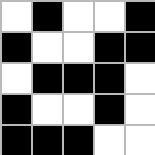[["white", "black", "white", "white", "black"], ["black", "white", "white", "black", "black"], ["white", "black", "black", "black", "white"], ["black", "white", "white", "black", "white"], ["black", "black", "black", "white", "white"]]